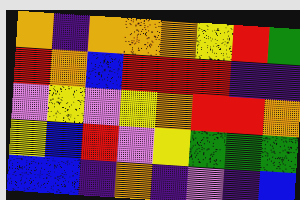[["orange", "indigo", "orange", "orange", "orange", "yellow", "red", "green"], ["red", "orange", "blue", "red", "red", "red", "indigo", "indigo"], ["violet", "yellow", "violet", "yellow", "orange", "red", "red", "orange"], ["yellow", "blue", "red", "violet", "yellow", "green", "green", "green"], ["blue", "blue", "indigo", "orange", "indigo", "violet", "indigo", "blue"]]